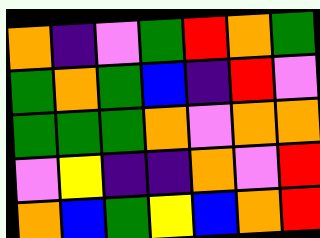[["orange", "indigo", "violet", "green", "red", "orange", "green"], ["green", "orange", "green", "blue", "indigo", "red", "violet"], ["green", "green", "green", "orange", "violet", "orange", "orange"], ["violet", "yellow", "indigo", "indigo", "orange", "violet", "red"], ["orange", "blue", "green", "yellow", "blue", "orange", "red"]]